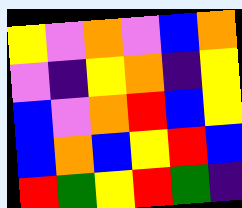[["yellow", "violet", "orange", "violet", "blue", "orange"], ["violet", "indigo", "yellow", "orange", "indigo", "yellow"], ["blue", "violet", "orange", "red", "blue", "yellow"], ["blue", "orange", "blue", "yellow", "red", "blue"], ["red", "green", "yellow", "red", "green", "indigo"]]